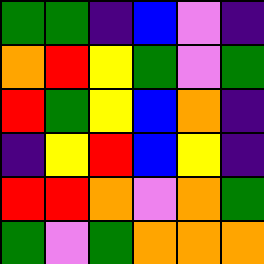[["green", "green", "indigo", "blue", "violet", "indigo"], ["orange", "red", "yellow", "green", "violet", "green"], ["red", "green", "yellow", "blue", "orange", "indigo"], ["indigo", "yellow", "red", "blue", "yellow", "indigo"], ["red", "red", "orange", "violet", "orange", "green"], ["green", "violet", "green", "orange", "orange", "orange"]]